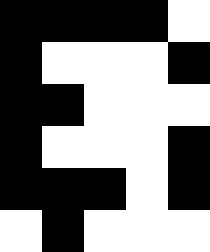[["black", "black", "black", "black", "white"], ["black", "white", "white", "white", "black"], ["black", "black", "white", "white", "white"], ["black", "white", "white", "white", "black"], ["black", "black", "black", "white", "black"], ["white", "black", "white", "white", "white"]]